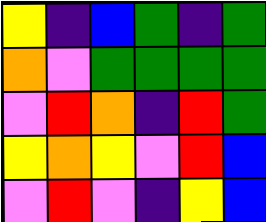[["yellow", "indigo", "blue", "green", "indigo", "green"], ["orange", "violet", "green", "green", "green", "green"], ["violet", "red", "orange", "indigo", "red", "green"], ["yellow", "orange", "yellow", "violet", "red", "blue"], ["violet", "red", "violet", "indigo", "yellow", "blue"]]